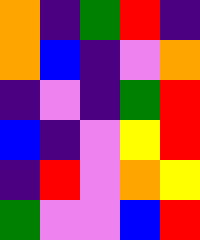[["orange", "indigo", "green", "red", "indigo"], ["orange", "blue", "indigo", "violet", "orange"], ["indigo", "violet", "indigo", "green", "red"], ["blue", "indigo", "violet", "yellow", "red"], ["indigo", "red", "violet", "orange", "yellow"], ["green", "violet", "violet", "blue", "red"]]